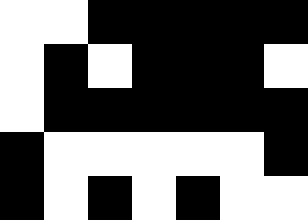[["white", "white", "black", "black", "black", "black", "black"], ["white", "black", "white", "black", "black", "black", "white"], ["white", "black", "black", "black", "black", "black", "black"], ["black", "white", "white", "white", "white", "white", "black"], ["black", "white", "black", "white", "black", "white", "white"]]